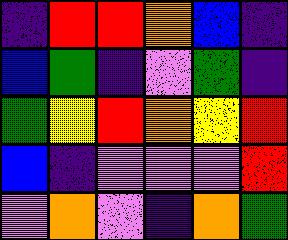[["indigo", "red", "red", "orange", "blue", "indigo"], ["blue", "green", "indigo", "violet", "green", "indigo"], ["green", "yellow", "red", "orange", "yellow", "red"], ["blue", "indigo", "violet", "violet", "violet", "red"], ["violet", "orange", "violet", "indigo", "orange", "green"]]